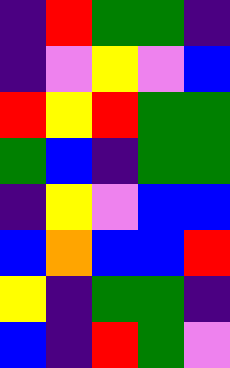[["indigo", "red", "green", "green", "indigo"], ["indigo", "violet", "yellow", "violet", "blue"], ["red", "yellow", "red", "green", "green"], ["green", "blue", "indigo", "green", "green"], ["indigo", "yellow", "violet", "blue", "blue"], ["blue", "orange", "blue", "blue", "red"], ["yellow", "indigo", "green", "green", "indigo"], ["blue", "indigo", "red", "green", "violet"]]